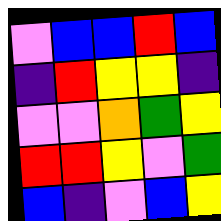[["violet", "blue", "blue", "red", "blue"], ["indigo", "red", "yellow", "yellow", "indigo"], ["violet", "violet", "orange", "green", "yellow"], ["red", "red", "yellow", "violet", "green"], ["blue", "indigo", "violet", "blue", "yellow"]]